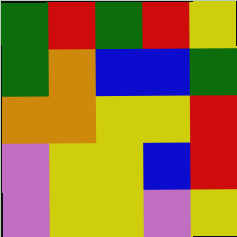[["green", "red", "green", "red", "yellow"], ["green", "orange", "blue", "blue", "green"], ["orange", "orange", "yellow", "yellow", "red"], ["violet", "yellow", "yellow", "blue", "red"], ["violet", "yellow", "yellow", "violet", "yellow"]]